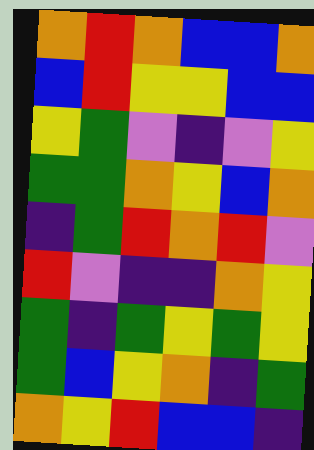[["orange", "red", "orange", "blue", "blue", "orange"], ["blue", "red", "yellow", "yellow", "blue", "blue"], ["yellow", "green", "violet", "indigo", "violet", "yellow"], ["green", "green", "orange", "yellow", "blue", "orange"], ["indigo", "green", "red", "orange", "red", "violet"], ["red", "violet", "indigo", "indigo", "orange", "yellow"], ["green", "indigo", "green", "yellow", "green", "yellow"], ["green", "blue", "yellow", "orange", "indigo", "green"], ["orange", "yellow", "red", "blue", "blue", "indigo"]]